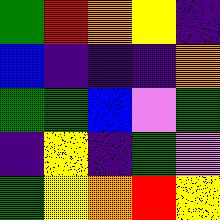[["green", "red", "orange", "yellow", "indigo"], ["blue", "indigo", "indigo", "indigo", "orange"], ["green", "green", "blue", "violet", "green"], ["indigo", "yellow", "indigo", "green", "violet"], ["green", "yellow", "orange", "red", "yellow"]]